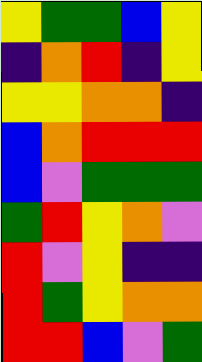[["yellow", "green", "green", "blue", "yellow"], ["indigo", "orange", "red", "indigo", "yellow"], ["yellow", "yellow", "orange", "orange", "indigo"], ["blue", "orange", "red", "red", "red"], ["blue", "violet", "green", "green", "green"], ["green", "red", "yellow", "orange", "violet"], ["red", "violet", "yellow", "indigo", "indigo"], ["red", "green", "yellow", "orange", "orange"], ["red", "red", "blue", "violet", "green"]]